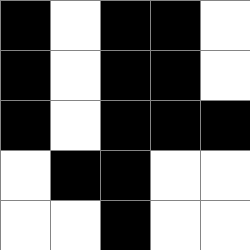[["black", "white", "black", "black", "white"], ["black", "white", "black", "black", "white"], ["black", "white", "black", "black", "black"], ["white", "black", "black", "white", "white"], ["white", "white", "black", "white", "white"]]